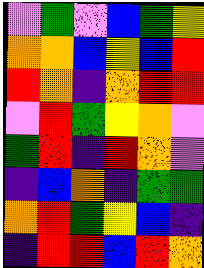[["violet", "green", "violet", "blue", "green", "yellow"], ["orange", "orange", "blue", "yellow", "blue", "red"], ["red", "orange", "indigo", "orange", "red", "red"], ["violet", "red", "green", "yellow", "orange", "violet"], ["green", "red", "indigo", "red", "orange", "violet"], ["indigo", "blue", "orange", "indigo", "green", "green"], ["orange", "red", "green", "yellow", "blue", "indigo"], ["indigo", "red", "red", "blue", "red", "orange"]]